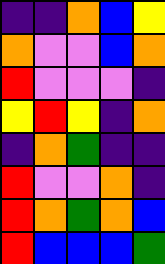[["indigo", "indigo", "orange", "blue", "yellow"], ["orange", "violet", "violet", "blue", "orange"], ["red", "violet", "violet", "violet", "indigo"], ["yellow", "red", "yellow", "indigo", "orange"], ["indigo", "orange", "green", "indigo", "indigo"], ["red", "violet", "violet", "orange", "indigo"], ["red", "orange", "green", "orange", "blue"], ["red", "blue", "blue", "blue", "green"]]